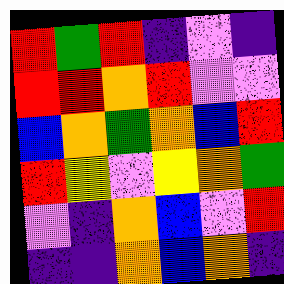[["red", "green", "red", "indigo", "violet", "indigo"], ["red", "red", "orange", "red", "violet", "violet"], ["blue", "orange", "green", "orange", "blue", "red"], ["red", "yellow", "violet", "yellow", "orange", "green"], ["violet", "indigo", "orange", "blue", "violet", "red"], ["indigo", "indigo", "orange", "blue", "orange", "indigo"]]